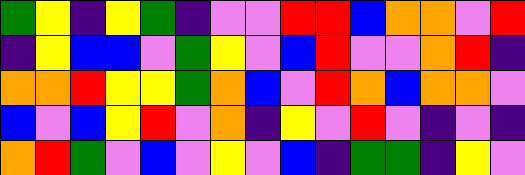[["green", "yellow", "indigo", "yellow", "green", "indigo", "violet", "violet", "red", "red", "blue", "orange", "orange", "violet", "red"], ["indigo", "yellow", "blue", "blue", "violet", "green", "yellow", "violet", "blue", "red", "violet", "violet", "orange", "red", "indigo"], ["orange", "orange", "red", "yellow", "yellow", "green", "orange", "blue", "violet", "red", "orange", "blue", "orange", "orange", "violet"], ["blue", "violet", "blue", "yellow", "red", "violet", "orange", "indigo", "yellow", "violet", "red", "violet", "indigo", "violet", "indigo"], ["orange", "red", "green", "violet", "blue", "violet", "yellow", "violet", "blue", "indigo", "green", "green", "indigo", "yellow", "violet"]]